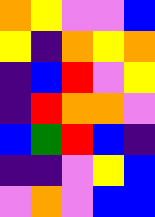[["orange", "yellow", "violet", "violet", "blue"], ["yellow", "indigo", "orange", "yellow", "orange"], ["indigo", "blue", "red", "violet", "yellow"], ["indigo", "red", "orange", "orange", "violet"], ["blue", "green", "red", "blue", "indigo"], ["indigo", "indigo", "violet", "yellow", "blue"], ["violet", "orange", "violet", "blue", "blue"]]